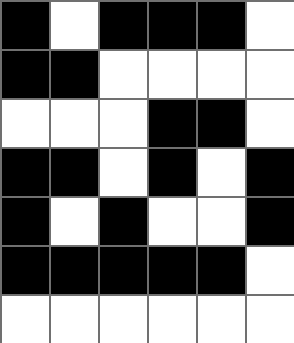[["black", "white", "black", "black", "black", "white"], ["black", "black", "white", "white", "white", "white"], ["white", "white", "white", "black", "black", "white"], ["black", "black", "white", "black", "white", "black"], ["black", "white", "black", "white", "white", "black"], ["black", "black", "black", "black", "black", "white"], ["white", "white", "white", "white", "white", "white"]]